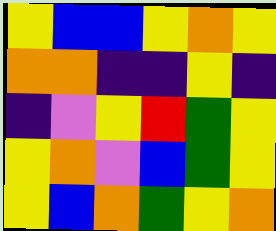[["yellow", "blue", "blue", "yellow", "orange", "yellow"], ["orange", "orange", "indigo", "indigo", "yellow", "indigo"], ["indigo", "violet", "yellow", "red", "green", "yellow"], ["yellow", "orange", "violet", "blue", "green", "yellow"], ["yellow", "blue", "orange", "green", "yellow", "orange"]]